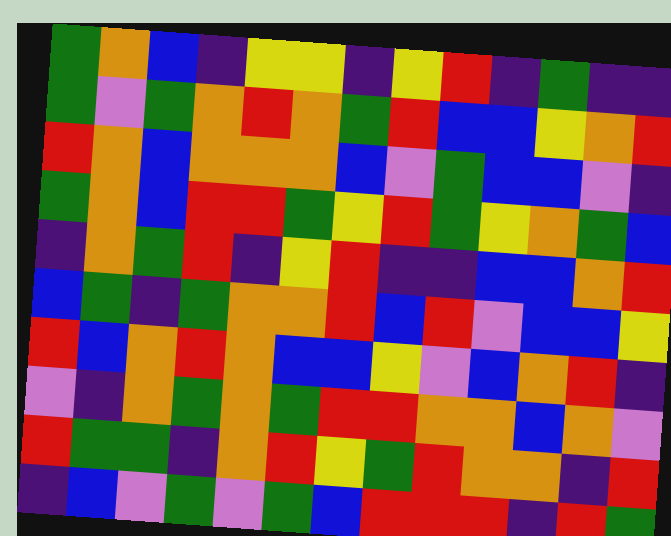[["green", "orange", "blue", "indigo", "yellow", "yellow", "indigo", "yellow", "red", "indigo", "green", "indigo", "indigo"], ["green", "violet", "green", "orange", "red", "orange", "green", "red", "blue", "blue", "yellow", "orange", "red"], ["red", "orange", "blue", "orange", "orange", "orange", "blue", "violet", "green", "blue", "blue", "violet", "indigo"], ["green", "orange", "blue", "red", "red", "green", "yellow", "red", "green", "yellow", "orange", "green", "blue"], ["indigo", "orange", "green", "red", "indigo", "yellow", "red", "indigo", "indigo", "blue", "blue", "orange", "red"], ["blue", "green", "indigo", "green", "orange", "orange", "red", "blue", "red", "violet", "blue", "blue", "yellow"], ["red", "blue", "orange", "red", "orange", "blue", "blue", "yellow", "violet", "blue", "orange", "red", "indigo"], ["violet", "indigo", "orange", "green", "orange", "green", "red", "red", "orange", "orange", "blue", "orange", "violet"], ["red", "green", "green", "indigo", "orange", "red", "yellow", "green", "red", "orange", "orange", "indigo", "red"], ["indigo", "blue", "violet", "green", "violet", "green", "blue", "red", "red", "red", "indigo", "red", "green"]]